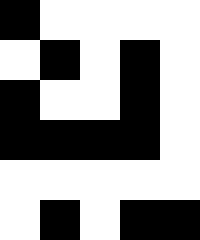[["black", "white", "white", "white", "white"], ["white", "black", "white", "black", "white"], ["black", "white", "white", "black", "white"], ["black", "black", "black", "black", "white"], ["white", "white", "white", "white", "white"], ["white", "black", "white", "black", "black"]]